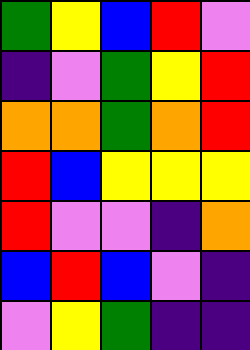[["green", "yellow", "blue", "red", "violet"], ["indigo", "violet", "green", "yellow", "red"], ["orange", "orange", "green", "orange", "red"], ["red", "blue", "yellow", "yellow", "yellow"], ["red", "violet", "violet", "indigo", "orange"], ["blue", "red", "blue", "violet", "indigo"], ["violet", "yellow", "green", "indigo", "indigo"]]